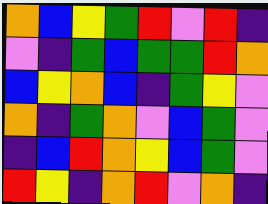[["orange", "blue", "yellow", "green", "red", "violet", "red", "indigo"], ["violet", "indigo", "green", "blue", "green", "green", "red", "orange"], ["blue", "yellow", "orange", "blue", "indigo", "green", "yellow", "violet"], ["orange", "indigo", "green", "orange", "violet", "blue", "green", "violet"], ["indigo", "blue", "red", "orange", "yellow", "blue", "green", "violet"], ["red", "yellow", "indigo", "orange", "red", "violet", "orange", "indigo"]]